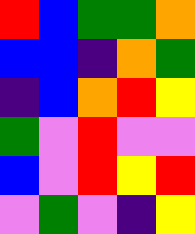[["red", "blue", "green", "green", "orange"], ["blue", "blue", "indigo", "orange", "green"], ["indigo", "blue", "orange", "red", "yellow"], ["green", "violet", "red", "violet", "violet"], ["blue", "violet", "red", "yellow", "red"], ["violet", "green", "violet", "indigo", "yellow"]]